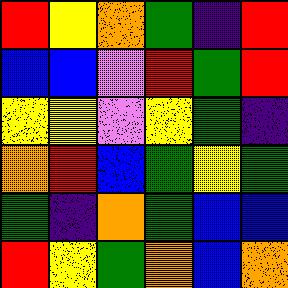[["red", "yellow", "orange", "green", "indigo", "red"], ["blue", "blue", "violet", "red", "green", "red"], ["yellow", "yellow", "violet", "yellow", "green", "indigo"], ["orange", "red", "blue", "green", "yellow", "green"], ["green", "indigo", "orange", "green", "blue", "blue"], ["red", "yellow", "green", "orange", "blue", "orange"]]